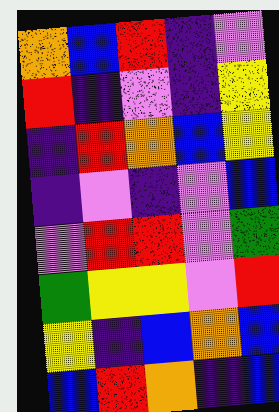[["orange", "blue", "red", "indigo", "violet"], ["red", "indigo", "violet", "indigo", "yellow"], ["indigo", "red", "orange", "blue", "yellow"], ["indigo", "violet", "indigo", "violet", "blue"], ["violet", "red", "red", "violet", "green"], ["green", "yellow", "yellow", "violet", "red"], ["yellow", "indigo", "blue", "orange", "blue"], ["blue", "red", "orange", "indigo", "blue"]]